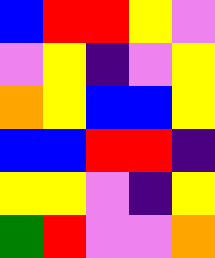[["blue", "red", "red", "yellow", "violet"], ["violet", "yellow", "indigo", "violet", "yellow"], ["orange", "yellow", "blue", "blue", "yellow"], ["blue", "blue", "red", "red", "indigo"], ["yellow", "yellow", "violet", "indigo", "yellow"], ["green", "red", "violet", "violet", "orange"]]